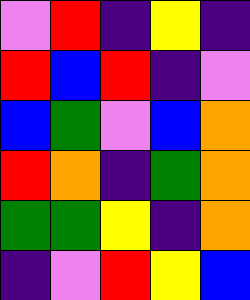[["violet", "red", "indigo", "yellow", "indigo"], ["red", "blue", "red", "indigo", "violet"], ["blue", "green", "violet", "blue", "orange"], ["red", "orange", "indigo", "green", "orange"], ["green", "green", "yellow", "indigo", "orange"], ["indigo", "violet", "red", "yellow", "blue"]]